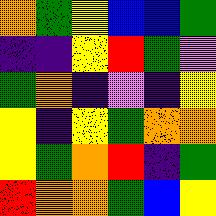[["orange", "green", "yellow", "blue", "blue", "green"], ["indigo", "indigo", "yellow", "red", "green", "violet"], ["green", "orange", "indigo", "violet", "indigo", "yellow"], ["yellow", "indigo", "yellow", "green", "orange", "orange"], ["yellow", "green", "orange", "red", "indigo", "green"], ["red", "orange", "orange", "green", "blue", "yellow"]]